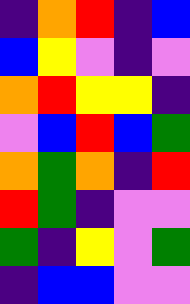[["indigo", "orange", "red", "indigo", "blue"], ["blue", "yellow", "violet", "indigo", "violet"], ["orange", "red", "yellow", "yellow", "indigo"], ["violet", "blue", "red", "blue", "green"], ["orange", "green", "orange", "indigo", "red"], ["red", "green", "indigo", "violet", "violet"], ["green", "indigo", "yellow", "violet", "green"], ["indigo", "blue", "blue", "violet", "violet"]]